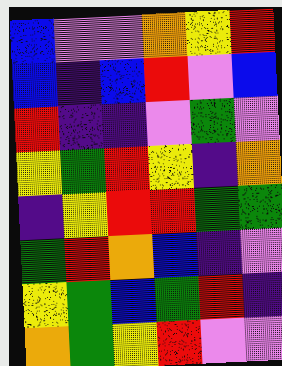[["blue", "violet", "violet", "orange", "yellow", "red"], ["blue", "indigo", "blue", "red", "violet", "blue"], ["red", "indigo", "indigo", "violet", "green", "violet"], ["yellow", "green", "red", "yellow", "indigo", "orange"], ["indigo", "yellow", "red", "red", "green", "green"], ["green", "red", "orange", "blue", "indigo", "violet"], ["yellow", "green", "blue", "green", "red", "indigo"], ["orange", "green", "yellow", "red", "violet", "violet"]]